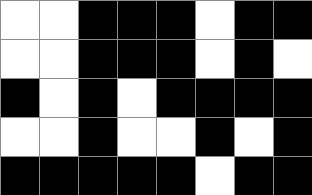[["white", "white", "black", "black", "black", "white", "black", "black"], ["white", "white", "black", "black", "black", "white", "black", "white"], ["black", "white", "black", "white", "black", "black", "black", "black"], ["white", "white", "black", "white", "white", "black", "white", "black"], ["black", "black", "black", "black", "black", "white", "black", "black"]]